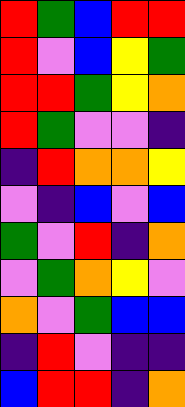[["red", "green", "blue", "red", "red"], ["red", "violet", "blue", "yellow", "green"], ["red", "red", "green", "yellow", "orange"], ["red", "green", "violet", "violet", "indigo"], ["indigo", "red", "orange", "orange", "yellow"], ["violet", "indigo", "blue", "violet", "blue"], ["green", "violet", "red", "indigo", "orange"], ["violet", "green", "orange", "yellow", "violet"], ["orange", "violet", "green", "blue", "blue"], ["indigo", "red", "violet", "indigo", "indigo"], ["blue", "red", "red", "indigo", "orange"]]